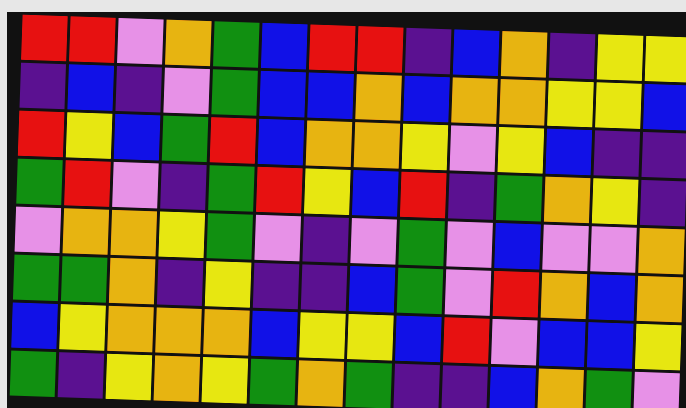[["red", "red", "violet", "orange", "green", "blue", "red", "red", "indigo", "blue", "orange", "indigo", "yellow", "yellow"], ["indigo", "blue", "indigo", "violet", "green", "blue", "blue", "orange", "blue", "orange", "orange", "yellow", "yellow", "blue"], ["red", "yellow", "blue", "green", "red", "blue", "orange", "orange", "yellow", "violet", "yellow", "blue", "indigo", "indigo"], ["green", "red", "violet", "indigo", "green", "red", "yellow", "blue", "red", "indigo", "green", "orange", "yellow", "indigo"], ["violet", "orange", "orange", "yellow", "green", "violet", "indigo", "violet", "green", "violet", "blue", "violet", "violet", "orange"], ["green", "green", "orange", "indigo", "yellow", "indigo", "indigo", "blue", "green", "violet", "red", "orange", "blue", "orange"], ["blue", "yellow", "orange", "orange", "orange", "blue", "yellow", "yellow", "blue", "red", "violet", "blue", "blue", "yellow"], ["green", "indigo", "yellow", "orange", "yellow", "green", "orange", "green", "indigo", "indigo", "blue", "orange", "green", "violet"]]